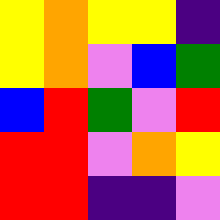[["yellow", "orange", "yellow", "yellow", "indigo"], ["yellow", "orange", "violet", "blue", "green"], ["blue", "red", "green", "violet", "red"], ["red", "red", "violet", "orange", "yellow"], ["red", "red", "indigo", "indigo", "violet"]]